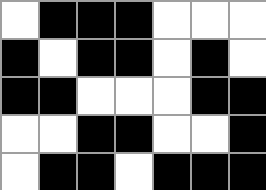[["white", "black", "black", "black", "white", "white", "white"], ["black", "white", "black", "black", "white", "black", "white"], ["black", "black", "white", "white", "white", "black", "black"], ["white", "white", "black", "black", "white", "white", "black"], ["white", "black", "black", "white", "black", "black", "black"]]